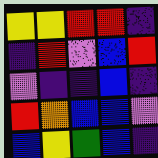[["yellow", "yellow", "red", "red", "indigo"], ["indigo", "red", "violet", "blue", "red"], ["violet", "indigo", "indigo", "blue", "indigo"], ["red", "orange", "blue", "blue", "violet"], ["blue", "yellow", "green", "blue", "indigo"]]